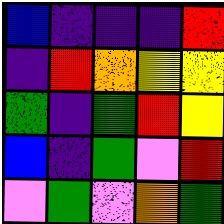[["blue", "indigo", "indigo", "indigo", "red"], ["indigo", "red", "orange", "yellow", "yellow"], ["green", "indigo", "green", "red", "yellow"], ["blue", "indigo", "green", "violet", "red"], ["violet", "green", "violet", "orange", "green"]]